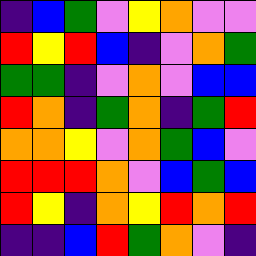[["indigo", "blue", "green", "violet", "yellow", "orange", "violet", "violet"], ["red", "yellow", "red", "blue", "indigo", "violet", "orange", "green"], ["green", "green", "indigo", "violet", "orange", "violet", "blue", "blue"], ["red", "orange", "indigo", "green", "orange", "indigo", "green", "red"], ["orange", "orange", "yellow", "violet", "orange", "green", "blue", "violet"], ["red", "red", "red", "orange", "violet", "blue", "green", "blue"], ["red", "yellow", "indigo", "orange", "yellow", "red", "orange", "red"], ["indigo", "indigo", "blue", "red", "green", "orange", "violet", "indigo"]]